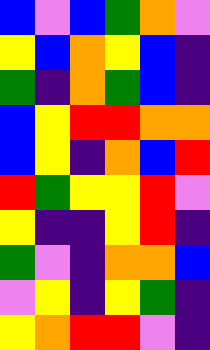[["blue", "violet", "blue", "green", "orange", "violet"], ["yellow", "blue", "orange", "yellow", "blue", "indigo"], ["green", "indigo", "orange", "green", "blue", "indigo"], ["blue", "yellow", "red", "red", "orange", "orange"], ["blue", "yellow", "indigo", "orange", "blue", "red"], ["red", "green", "yellow", "yellow", "red", "violet"], ["yellow", "indigo", "indigo", "yellow", "red", "indigo"], ["green", "violet", "indigo", "orange", "orange", "blue"], ["violet", "yellow", "indigo", "yellow", "green", "indigo"], ["yellow", "orange", "red", "red", "violet", "indigo"]]